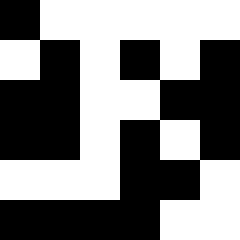[["black", "white", "white", "white", "white", "white"], ["white", "black", "white", "black", "white", "black"], ["black", "black", "white", "white", "black", "black"], ["black", "black", "white", "black", "white", "black"], ["white", "white", "white", "black", "black", "white"], ["black", "black", "black", "black", "white", "white"]]